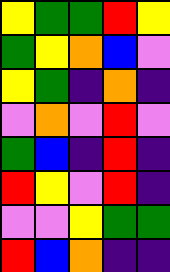[["yellow", "green", "green", "red", "yellow"], ["green", "yellow", "orange", "blue", "violet"], ["yellow", "green", "indigo", "orange", "indigo"], ["violet", "orange", "violet", "red", "violet"], ["green", "blue", "indigo", "red", "indigo"], ["red", "yellow", "violet", "red", "indigo"], ["violet", "violet", "yellow", "green", "green"], ["red", "blue", "orange", "indigo", "indigo"]]